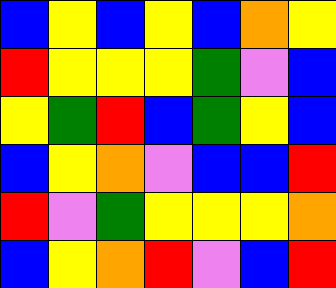[["blue", "yellow", "blue", "yellow", "blue", "orange", "yellow"], ["red", "yellow", "yellow", "yellow", "green", "violet", "blue"], ["yellow", "green", "red", "blue", "green", "yellow", "blue"], ["blue", "yellow", "orange", "violet", "blue", "blue", "red"], ["red", "violet", "green", "yellow", "yellow", "yellow", "orange"], ["blue", "yellow", "orange", "red", "violet", "blue", "red"]]